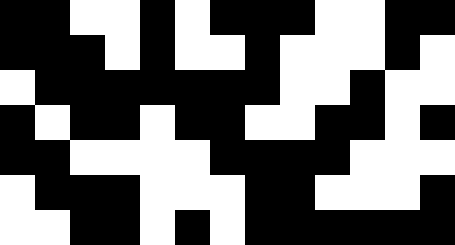[["black", "black", "white", "white", "black", "white", "black", "black", "black", "white", "white", "black", "black"], ["black", "black", "black", "white", "black", "white", "white", "black", "white", "white", "white", "black", "white"], ["white", "black", "black", "black", "black", "black", "black", "black", "white", "white", "black", "white", "white"], ["black", "white", "black", "black", "white", "black", "black", "white", "white", "black", "black", "white", "black"], ["black", "black", "white", "white", "white", "white", "black", "black", "black", "black", "white", "white", "white"], ["white", "black", "black", "black", "white", "white", "white", "black", "black", "white", "white", "white", "black"], ["white", "white", "black", "black", "white", "black", "white", "black", "black", "black", "black", "black", "black"]]